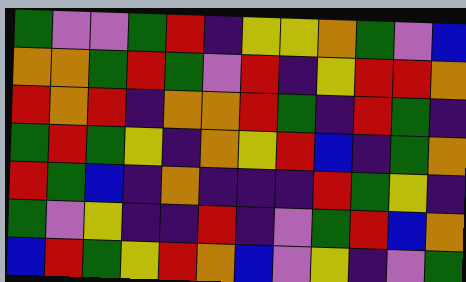[["green", "violet", "violet", "green", "red", "indigo", "yellow", "yellow", "orange", "green", "violet", "blue"], ["orange", "orange", "green", "red", "green", "violet", "red", "indigo", "yellow", "red", "red", "orange"], ["red", "orange", "red", "indigo", "orange", "orange", "red", "green", "indigo", "red", "green", "indigo"], ["green", "red", "green", "yellow", "indigo", "orange", "yellow", "red", "blue", "indigo", "green", "orange"], ["red", "green", "blue", "indigo", "orange", "indigo", "indigo", "indigo", "red", "green", "yellow", "indigo"], ["green", "violet", "yellow", "indigo", "indigo", "red", "indigo", "violet", "green", "red", "blue", "orange"], ["blue", "red", "green", "yellow", "red", "orange", "blue", "violet", "yellow", "indigo", "violet", "green"]]